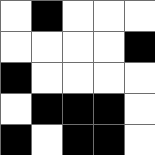[["white", "black", "white", "white", "white"], ["white", "white", "white", "white", "black"], ["black", "white", "white", "white", "white"], ["white", "black", "black", "black", "white"], ["black", "white", "black", "black", "white"]]